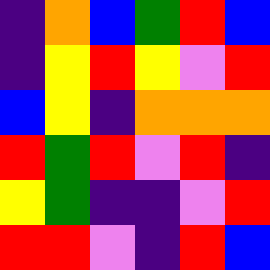[["indigo", "orange", "blue", "green", "red", "blue"], ["indigo", "yellow", "red", "yellow", "violet", "red"], ["blue", "yellow", "indigo", "orange", "orange", "orange"], ["red", "green", "red", "violet", "red", "indigo"], ["yellow", "green", "indigo", "indigo", "violet", "red"], ["red", "red", "violet", "indigo", "red", "blue"]]